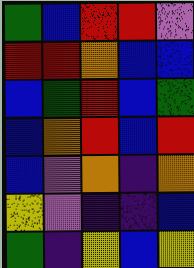[["green", "blue", "red", "red", "violet"], ["red", "red", "orange", "blue", "blue"], ["blue", "green", "red", "blue", "green"], ["blue", "orange", "red", "blue", "red"], ["blue", "violet", "orange", "indigo", "orange"], ["yellow", "violet", "indigo", "indigo", "blue"], ["green", "indigo", "yellow", "blue", "yellow"]]